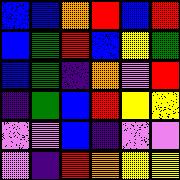[["blue", "blue", "orange", "red", "blue", "red"], ["blue", "green", "red", "blue", "yellow", "green"], ["blue", "green", "indigo", "orange", "violet", "red"], ["indigo", "green", "blue", "red", "yellow", "yellow"], ["violet", "violet", "blue", "indigo", "violet", "violet"], ["violet", "indigo", "red", "orange", "yellow", "yellow"]]